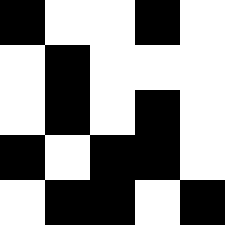[["black", "white", "white", "black", "white"], ["white", "black", "white", "white", "white"], ["white", "black", "white", "black", "white"], ["black", "white", "black", "black", "white"], ["white", "black", "black", "white", "black"]]